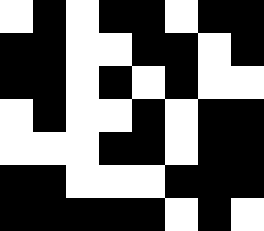[["white", "black", "white", "black", "black", "white", "black", "black"], ["black", "black", "white", "white", "black", "black", "white", "black"], ["black", "black", "white", "black", "white", "black", "white", "white"], ["white", "black", "white", "white", "black", "white", "black", "black"], ["white", "white", "white", "black", "black", "white", "black", "black"], ["black", "black", "white", "white", "white", "black", "black", "black"], ["black", "black", "black", "black", "black", "white", "black", "white"]]